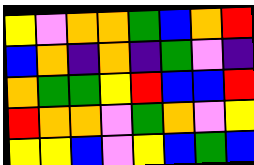[["yellow", "violet", "orange", "orange", "green", "blue", "orange", "red"], ["blue", "orange", "indigo", "orange", "indigo", "green", "violet", "indigo"], ["orange", "green", "green", "yellow", "red", "blue", "blue", "red"], ["red", "orange", "orange", "violet", "green", "orange", "violet", "yellow"], ["yellow", "yellow", "blue", "violet", "yellow", "blue", "green", "blue"]]